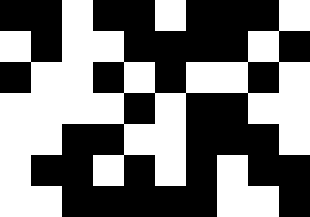[["black", "black", "white", "black", "black", "white", "black", "black", "black", "white"], ["white", "black", "white", "white", "black", "black", "black", "black", "white", "black"], ["black", "white", "white", "black", "white", "black", "white", "white", "black", "white"], ["white", "white", "white", "white", "black", "white", "black", "black", "white", "white"], ["white", "white", "black", "black", "white", "white", "black", "black", "black", "white"], ["white", "black", "black", "white", "black", "white", "black", "white", "black", "black"], ["white", "white", "black", "black", "black", "black", "black", "white", "white", "black"]]